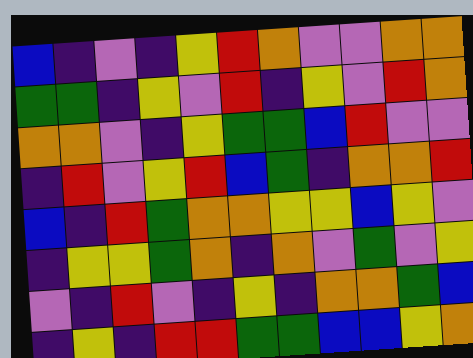[["blue", "indigo", "violet", "indigo", "yellow", "red", "orange", "violet", "violet", "orange", "orange"], ["green", "green", "indigo", "yellow", "violet", "red", "indigo", "yellow", "violet", "red", "orange"], ["orange", "orange", "violet", "indigo", "yellow", "green", "green", "blue", "red", "violet", "violet"], ["indigo", "red", "violet", "yellow", "red", "blue", "green", "indigo", "orange", "orange", "red"], ["blue", "indigo", "red", "green", "orange", "orange", "yellow", "yellow", "blue", "yellow", "violet"], ["indigo", "yellow", "yellow", "green", "orange", "indigo", "orange", "violet", "green", "violet", "yellow"], ["violet", "indigo", "red", "violet", "indigo", "yellow", "indigo", "orange", "orange", "green", "blue"], ["indigo", "yellow", "indigo", "red", "red", "green", "green", "blue", "blue", "yellow", "orange"]]